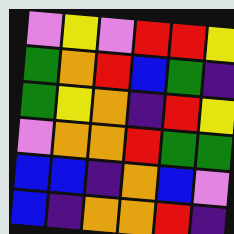[["violet", "yellow", "violet", "red", "red", "yellow"], ["green", "orange", "red", "blue", "green", "indigo"], ["green", "yellow", "orange", "indigo", "red", "yellow"], ["violet", "orange", "orange", "red", "green", "green"], ["blue", "blue", "indigo", "orange", "blue", "violet"], ["blue", "indigo", "orange", "orange", "red", "indigo"]]